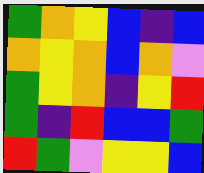[["green", "orange", "yellow", "blue", "indigo", "blue"], ["orange", "yellow", "orange", "blue", "orange", "violet"], ["green", "yellow", "orange", "indigo", "yellow", "red"], ["green", "indigo", "red", "blue", "blue", "green"], ["red", "green", "violet", "yellow", "yellow", "blue"]]